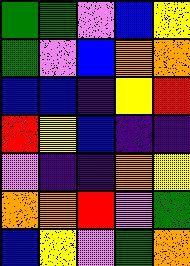[["green", "green", "violet", "blue", "yellow"], ["green", "violet", "blue", "orange", "orange"], ["blue", "blue", "indigo", "yellow", "red"], ["red", "yellow", "blue", "indigo", "indigo"], ["violet", "indigo", "indigo", "orange", "yellow"], ["orange", "orange", "red", "violet", "green"], ["blue", "yellow", "violet", "green", "orange"]]